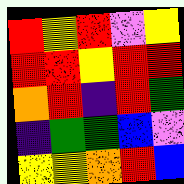[["red", "yellow", "red", "violet", "yellow"], ["red", "red", "yellow", "red", "red"], ["orange", "red", "indigo", "red", "green"], ["indigo", "green", "green", "blue", "violet"], ["yellow", "yellow", "orange", "red", "blue"]]